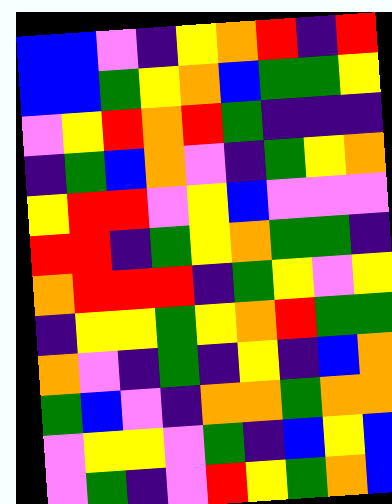[["blue", "blue", "violet", "indigo", "yellow", "orange", "red", "indigo", "red"], ["blue", "blue", "green", "yellow", "orange", "blue", "green", "green", "yellow"], ["violet", "yellow", "red", "orange", "red", "green", "indigo", "indigo", "indigo"], ["indigo", "green", "blue", "orange", "violet", "indigo", "green", "yellow", "orange"], ["yellow", "red", "red", "violet", "yellow", "blue", "violet", "violet", "violet"], ["red", "red", "indigo", "green", "yellow", "orange", "green", "green", "indigo"], ["orange", "red", "red", "red", "indigo", "green", "yellow", "violet", "yellow"], ["indigo", "yellow", "yellow", "green", "yellow", "orange", "red", "green", "green"], ["orange", "violet", "indigo", "green", "indigo", "yellow", "indigo", "blue", "orange"], ["green", "blue", "violet", "indigo", "orange", "orange", "green", "orange", "orange"], ["violet", "yellow", "yellow", "violet", "green", "indigo", "blue", "yellow", "blue"], ["violet", "green", "indigo", "violet", "red", "yellow", "green", "orange", "blue"]]